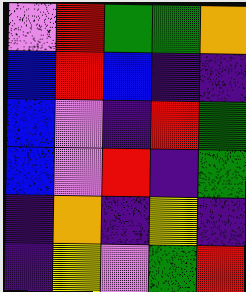[["violet", "red", "green", "green", "orange"], ["blue", "red", "blue", "indigo", "indigo"], ["blue", "violet", "indigo", "red", "green"], ["blue", "violet", "red", "indigo", "green"], ["indigo", "orange", "indigo", "yellow", "indigo"], ["indigo", "yellow", "violet", "green", "red"]]